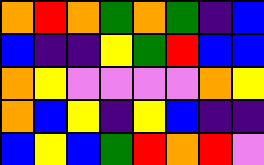[["orange", "red", "orange", "green", "orange", "green", "indigo", "blue"], ["blue", "indigo", "indigo", "yellow", "green", "red", "blue", "blue"], ["orange", "yellow", "violet", "violet", "violet", "violet", "orange", "yellow"], ["orange", "blue", "yellow", "indigo", "yellow", "blue", "indigo", "indigo"], ["blue", "yellow", "blue", "green", "red", "orange", "red", "violet"]]